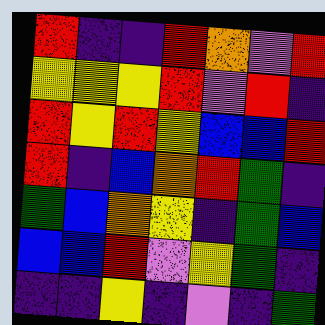[["red", "indigo", "indigo", "red", "orange", "violet", "red"], ["yellow", "yellow", "yellow", "red", "violet", "red", "indigo"], ["red", "yellow", "red", "yellow", "blue", "blue", "red"], ["red", "indigo", "blue", "orange", "red", "green", "indigo"], ["green", "blue", "orange", "yellow", "indigo", "green", "blue"], ["blue", "blue", "red", "violet", "yellow", "green", "indigo"], ["indigo", "indigo", "yellow", "indigo", "violet", "indigo", "green"]]